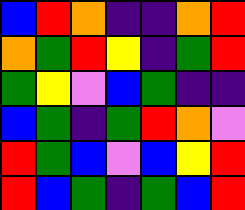[["blue", "red", "orange", "indigo", "indigo", "orange", "red"], ["orange", "green", "red", "yellow", "indigo", "green", "red"], ["green", "yellow", "violet", "blue", "green", "indigo", "indigo"], ["blue", "green", "indigo", "green", "red", "orange", "violet"], ["red", "green", "blue", "violet", "blue", "yellow", "red"], ["red", "blue", "green", "indigo", "green", "blue", "red"]]